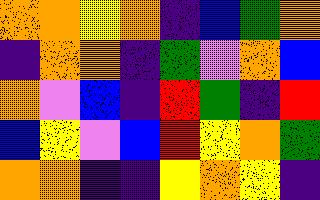[["orange", "orange", "yellow", "orange", "indigo", "blue", "green", "orange"], ["indigo", "orange", "orange", "indigo", "green", "violet", "orange", "blue"], ["orange", "violet", "blue", "indigo", "red", "green", "indigo", "red"], ["blue", "yellow", "violet", "blue", "red", "yellow", "orange", "green"], ["orange", "orange", "indigo", "indigo", "yellow", "orange", "yellow", "indigo"]]